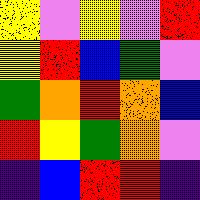[["yellow", "violet", "yellow", "violet", "red"], ["yellow", "red", "blue", "green", "violet"], ["green", "orange", "red", "orange", "blue"], ["red", "yellow", "green", "orange", "violet"], ["indigo", "blue", "red", "red", "indigo"]]